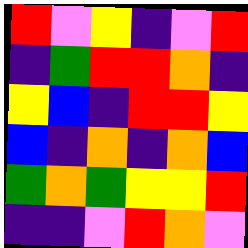[["red", "violet", "yellow", "indigo", "violet", "red"], ["indigo", "green", "red", "red", "orange", "indigo"], ["yellow", "blue", "indigo", "red", "red", "yellow"], ["blue", "indigo", "orange", "indigo", "orange", "blue"], ["green", "orange", "green", "yellow", "yellow", "red"], ["indigo", "indigo", "violet", "red", "orange", "violet"]]